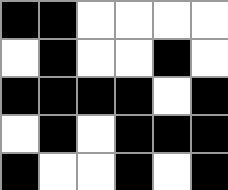[["black", "black", "white", "white", "white", "white"], ["white", "black", "white", "white", "black", "white"], ["black", "black", "black", "black", "white", "black"], ["white", "black", "white", "black", "black", "black"], ["black", "white", "white", "black", "white", "black"]]